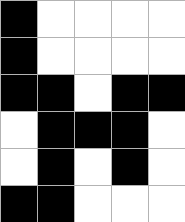[["black", "white", "white", "white", "white"], ["black", "white", "white", "white", "white"], ["black", "black", "white", "black", "black"], ["white", "black", "black", "black", "white"], ["white", "black", "white", "black", "white"], ["black", "black", "white", "white", "white"]]